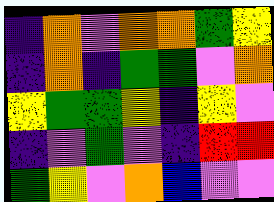[["indigo", "orange", "violet", "orange", "orange", "green", "yellow"], ["indigo", "orange", "indigo", "green", "green", "violet", "orange"], ["yellow", "green", "green", "yellow", "indigo", "yellow", "violet"], ["indigo", "violet", "green", "violet", "indigo", "red", "red"], ["green", "yellow", "violet", "orange", "blue", "violet", "violet"]]